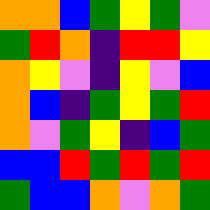[["orange", "orange", "blue", "green", "yellow", "green", "violet"], ["green", "red", "orange", "indigo", "red", "red", "yellow"], ["orange", "yellow", "violet", "indigo", "yellow", "violet", "blue"], ["orange", "blue", "indigo", "green", "yellow", "green", "red"], ["orange", "violet", "green", "yellow", "indigo", "blue", "green"], ["blue", "blue", "red", "green", "red", "green", "red"], ["green", "blue", "blue", "orange", "violet", "orange", "green"]]